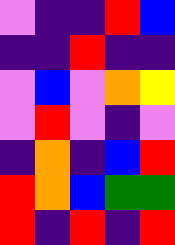[["violet", "indigo", "indigo", "red", "blue"], ["indigo", "indigo", "red", "indigo", "indigo"], ["violet", "blue", "violet", "orange", "yellow"], ["violet", "red", "violet", "indigo", "violet"], ["indigo", "orange", "indigo", "blue", "red"], ["red", "orange", "blue", "green", "green"], ["red", "indigo", "red", "indigo", "red"]]